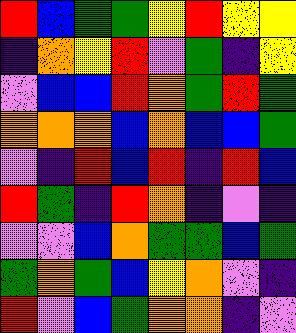[["red", "blue", "green", "green", "yellow", "red", "yellow", "yellow"], ["indigo", "orange", "yellow", "red", "violet", "green", "indigo", "yellow"], ["violet", "blue", "blue", "red", "orange", "green", "red", "green"], ["orange", "orange", "orange", "blue", "orange", "blue", "blue", "green"], ["violet", "indigo", "red", "blue", "red", "indigo", "red", "blue"], ["red", "green", "indigo", "red", "orange", "indigo", "violet", "indigo"], ["violet", "violet", "blue", "orange", "green", "green", "blue", "green"], ["green", "orange", "green", "blue", "yellow", "orange", "violet", "indigo"], ["red", "violet", "blue", "green", "orange", "orange", "indigo", "violet"]]